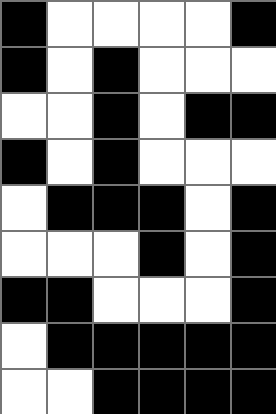[["black", "white", "white", "white", "white", "black"], ["black", "white", "black", "white", "white", "white"], ["white", "white", "black", "white", "black", "black"], ["black", "white", "black", "white", "white", "white"], ["white", "black", "black", "black", "white", "black"], ["white", "white", "white", "black", "white", "black"], ["black", "black", "white", "white", "white", "black"], ["white", "black", "black", "black", "black", "black"], ["white", "white", "black", "black", "black", "black"]]